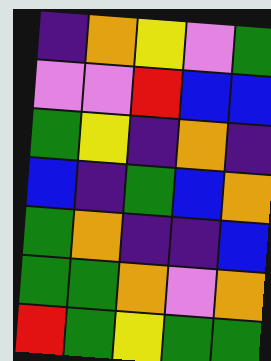[["indigo", "orange", "yellow", "violet", "green"], ["violet", "violet", "red", "blue", "blue"], ["green", "yellow", "indigo", "orange", "indigo"], ["blue", "indigo", "green", "blue", "orange"], ["green", "orange", "indigo", "indigo", "blue"], ["green", "green", "orange", "violet", "orange"], ["red", "green", "yellow", "green", "green"]]